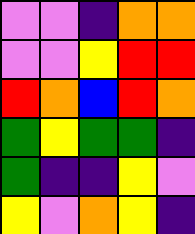[["violet", "violet", "indigo", "orange", "orange"], ["violet", "violet", "yellow", "red", "red"], ["red", "orange", "blue", "red", "orange"], ["green", "yellow", "green", "green", "indigo"], ["green", "indigo", "indigo", "yellow", "violet"], ["yellow", "violet", "orange", "yellow", "indigo"]]